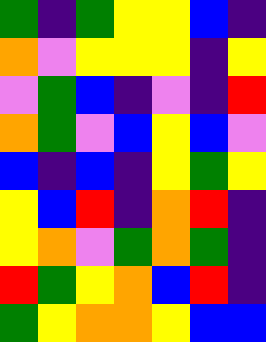[["green", "indigo", "green", "yellow", "yellow", "blue", "indigo"], ["orange", "violet", "yellow", "yellow", "yellow", "indigo", "yellow"], ["violet", "green", "blue", "indigo", "violet", "indigo", "red"], ["orange", "green", "violet", "blue", "yellow", "blue", "violet"], ["blue", "indigo", "blue", "indigo", "yellow", "green", "yellow"], ["yellow", "blue", "red", "indigo", "orange", "red", "indigo"], ["yellow", "orange", "violet", "green", "orange", "green", "indigo"], ["red", "green", "yellow", "orange", "blue", "red", "indigo"], ["green", "yellow", "orange", "orange", "yellow", "blue", "blue"]]